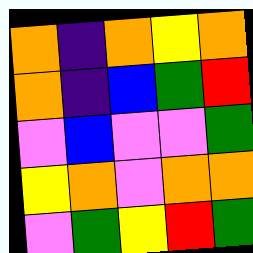[["orange", "indigo", "orange", "yellow", "orange"], ["orange", "indigo", "blue", "green", "red"], ["violet", "blue", "violet", "violet", "green"], ["yellow", "orange", "violet", "orange", "orange"], ["violet", "green", "yellow", "red", "green"]]